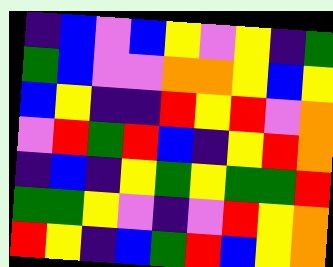[["indigo", "blue", "violet", "blue", "yellow", "violet", "yellow", "indigo", "green"], ["green", "blue", "violet", "violet", "orange", "orange", "yellow", "blue", "yellow"], ["blue", "yellow", "indigo", "indigo", "red", "yellow", "red", "violet", "orange"], ["violet", "red", "green", "red", "blue", "indigo", "yellow", "red", "orange"], ["indigo", "blue", "indigo", "yellow", "green", "yellow", "green", "green", "red"], ["green", "green", "yellow", "violet", "indigo", "violet", "red", "yellow", "orange"], ["red", "yellow", "indigo", "blue", "green", "red", "blue", "yellow", "orange"]]